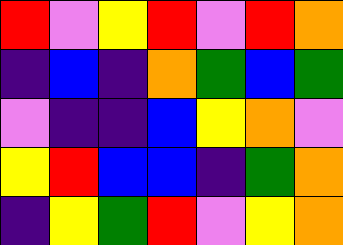[["red", "violet", "yellow", "red", "violet", "red", "orange"], ["indigo", "blue", "indigo", "orange", "green", "blue", "green"], ["violet", "indigo", "indigo", "blue", "yellow", "orange", "violet"], ["yellow", "red", "blue", "blue", "indigo", "green", "orange"], ["indigo", "yellow", "green", "red", "violet", "yellow", "orange"]]